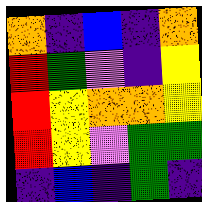[["orange", "indigo", "blue", "indigo", "orange"], ["red", "green", "violet", "indigo", "yellow"], ["red", "yellow", "orange", "orange", "yellow"], ["red", "yellow", "violet", "green", "green"], ["indigo", "blue", "indigo", "green", "indigo"]]